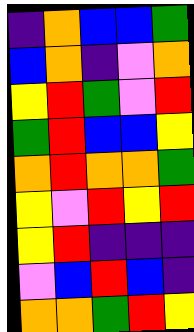[["indigo", "orange", "blue", "blue", "green"], ["blue", "orange", "indigo", "violet", "orange"], ["yellow", "red", "green", "violet", "red"], ["green", "red", "blue", "blue", "yellow"], ["orange", "red", "orange", "orange", "green"], ["yellow", "violet", "red", "yellow", "red"], ["yellow", "red", "indigo", "indigo", "indigo"], ["violet", "blue", "red", "blue", "indigo"], ["orange", "orange", "green", "red", "yellow"]]